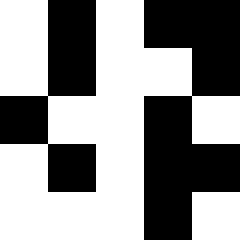[["white", "black", "white", "black", "black"], ["white", "black", "white", "white", "black"], ["black", "white", "white", "black", "white"], ["white", "black", "white", "black", "black"], ["white", "white", "white", "black", "white"]]